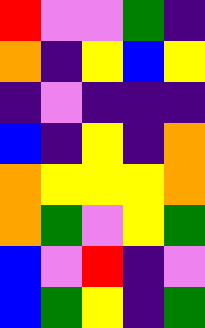[["red", "violet", "violet", "green", "indigo"], ["orange", "indigo", "yellow", "blue", "yellow"], ["indigo", "violet", "indigo", "indigo", "indigo"], ["blue", "indigo", "yellow", "indigo", "orange"], ["orange", "yellow", "yellow", "yellow", "orange"], ["orange", "green", "violet", "yellow", "green"], ["blue", "violet", "red", "indigo", "violet"], ["blue", "green", "yellow", "indigo", "green"]]